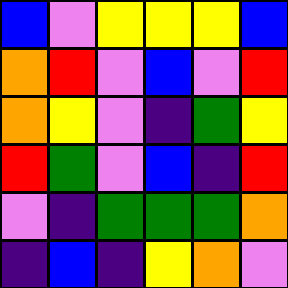[["blue", "violet", "yellow", "yellow", "yellow", "blue"], ["orange", "red", "violet", "blue", "violet", "red"], ["orange", "yellow", "violet", "indigo", "green", "yellow"], ["red", "green", "violet", "blue", "indigo", "red"], ["violet", "indigo", "green", "green", "green", "orange"], ["indigo", "blue", "indigo", "yellow", "orange", "violet"]]